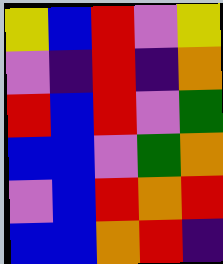[["yellow", "blue", "red", "violet", "yellow"], ["violet", "indigo", "red", "indigo", "orange"], ["red", "blue", "red", "violet", "green"], ["blue", "blue", "violet", "green", "orange"], ["violet", "blue", "red", "orange", "red"], ["blue", "blue", "orange", "red", "indigo"]]